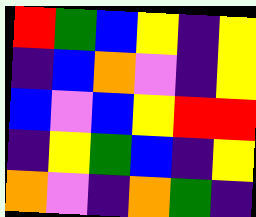[["red", "green", "blue", "yellow", "indigo", "yellow"], ["indigo", "blue", "orange", "violet", "indigo", "yellow"], ["blue", "violet", "blue", "yellow", "red", "red"], ["indigo", "yellow", "green", "blue", "indigo", "yellow"], ["orange", "violet", "indigo", "orange", "green", "indigo"]]